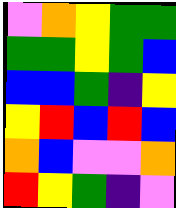[["violet", "orange", "yellow", "green", "green"], ["green", "green", "yellow", "green", "blue"], ["blue", "blue", "green", "indigo", "yellow"], ["yellow", "red", "blue", "red", "blue"], ["orange", "blue", "violet", "violet", "orange"], ["red", "yellow", "green", "indigo", "violet"]]